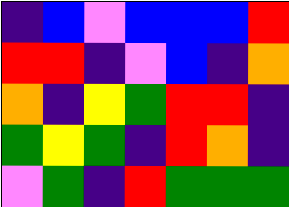[["indigo", "blue", "violet", "blue", "blue", "blue", "red"], ["red", "red", "indigo", "violet", "blue", "indigo", "orange"], ["orange", "indigo", "yellow", "green", "red", "red", "indigo"], ["green", "yellow", "green", "indigo", "red", "orange", "indigo"], ["violet", "green", "indigo", "red", "green", "green", "green"]]